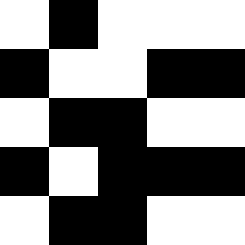[["white", "black", "white", "white", "white"], ["black", "white", "white", "black", "black"], ["white", "black", "black", "white", "white"], ["black", "white", "black", "black", "black"], ["white", "black", "black", "white", "white"]]